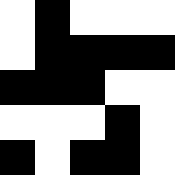[["white", "black", "white", "white", "white"], ["white", "black", "black", "black", "black"], ["black", "black", "black", "white", "white"], ["white", "white", "white", "black", "white"], ["black", "white", "black", "black", "white"]]